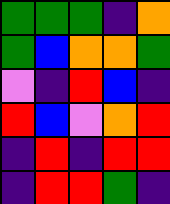[["green", "green", "green", "indigo", "orange"], ["green", "blue", "orange", "orange", "green"], ["violet", "indigo", "red", "blue", "indigo"], ["red", "blue", "violet", "orange", "red"], ["indigo", "red", "indigo", "red", "red"], ["indigo", "red", "red", "green", "indigo"]]